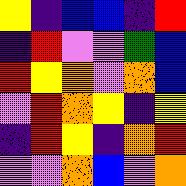[["yellow", "indigo", "blue", "blue", "indigo", "red"], ["indigo", "red", "violet", "violet", "green", "blue"], ["red", "yellow", "orange", "violet", "orange", "blue"], ["violet", "red", "orange", "yellow", "indigo", "yellow"], ["indigo", "red", "yellow", "indigo", "orange", "red"], ["violet", "violet", "orange", "blue", "violet", "orange"]]